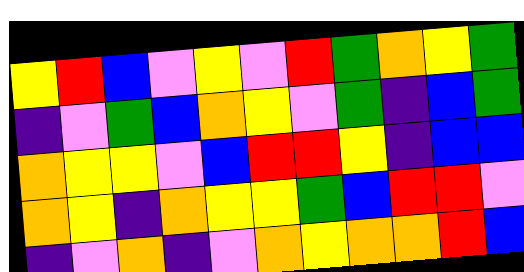[["yellow", "red", "blue", "violet", "yellow", "violet", "red", "green", "orange", "yellow", "green"], ["indigo", "violet", "green", "blue", "orange", "yellow", "violet", "green", "indigo", "blue", "green"], ["orange", "yellow", "yellow", "violet", "blue", "red", "red", "yellow", "indigo", "blue", "blue"], ["orange", "yellow", "indigo", "orange", "yellow", "yellow", "green", "blue", "red", "red", "violet"], ["indigo", "violet", "orange", "indigo", "violet", "orange", "yellow", "orange", "orange", "red", "blue"]]